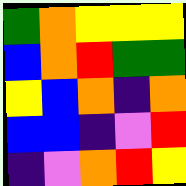[["green", "orange", "yellow", "yellow", "yellow"], ["blue", "orange", "red", "green", "green"], ["yellow", "blue", "orange", "indigo", "orange"], ["blue", "blue", "indigo", "violet", "red"], ["indigo", "violet", "orange", "red", "yellow"]]